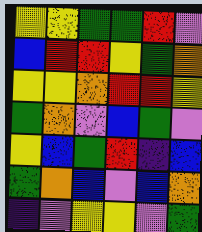[["yellow", "yellow", "green", "green", "red", "violet"], ["blue", "red", "red", "yellow", "green", "orange"], ["yellow", "yellow", "orange", "red", "red", "yellow"], ["green", "orange", "violet", "blue", "green", "violet"], ["yellow", "blue", "green", "red", "indigo", "blue"], ["green", "orange", "blue", "violet", "blue", "orange"], ["indigo", "violet", "yellow", "yellow", "violet", "green"]]